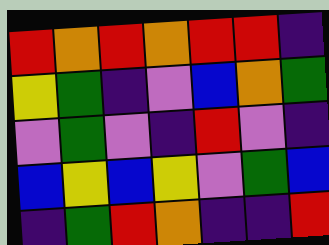[["red", "orange", "red", "orange", "red", "red", "indigo"], ["yellow", "green", "indigo", "violet", "blue", "orange", "green"], ["violet", "green", "violet", "indigo", "red", "violet", "indigo"], ["blue", "yellow", "blue", "yellow", "violet", "green", "blue"], ["indigo", "green", "red", "orange", "indigo", "indigo", "red"]]